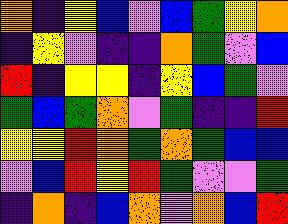[["orange", "indigo", "yellow", "blue", "violet", "blue", "green", "yellow", "orange"], ["indigo", "yellow", "violet", "indigo", "indigo", "orange", "green", "violet", "blue"], ["red", "indigo", "yellow", "yellow", "indigo", "yellow", "blue", "green", "violet"], ["green", "blue", "green", "orange", "violet", "green", "indigo", "indigo", "red"], ["yellow", "yellow", "red", "orange", "green", "orange", "green", "blue", "blue"], ["violet", "blue", "red", "yellow", "red", "green", "violet", "violet", "green"], ["indigo", "orange", "indigo", "blue", "orange", "violet", "orange", "blue", "red"]]